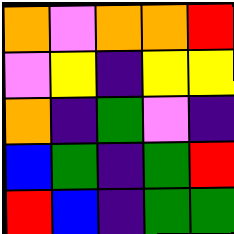[["orange", "violet", "orange", "orange", "red"], ["violet", "yellow", "indigo", "yellow", "yellow"], ["orange", "indigo", "green", "violet", "indigo"], ["blue", "green", "indigo", "green", "red"], ["red", "blue", "indigo", "green", "green"]]